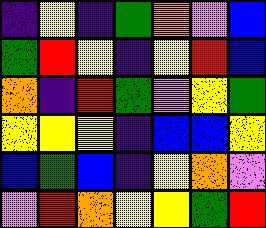[["indigo", "yellow", "indigo", "green", "orange", "violet", "blue"], ["green", "red", "yellow", "indigo", "yellow", "red", "blue"], ["orange", "indigo", "red", "green", "violet", "yellow", "green"], ["yellow", "yellow", "yellow", "indigo", "blue", "blue", "yellow"], ["blue", "green", "blue", "indigo", "yellow", "orange", "violet"], ["violet", "red", "orange", "yellow", "yellow", "green", "red"]]